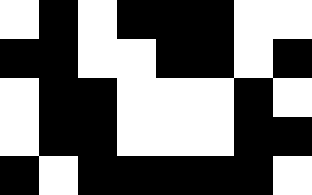[["white", "black", "white", "black", "black", "black", "white", "white"], ["black", "black", "white", "white", "black", "black", "white", "black"], ["white", "black", "black", "white", "white", "white", "black", "white"], ["white", "black", "black", "white", "white", "white", "black", "black"], ["black", "white", "black", "black", "black", "black", "black", "white"]]